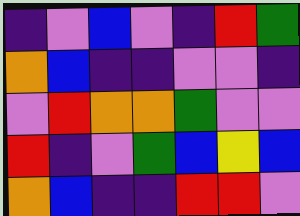[["indigo", "violet", "blue", "violet", "indigo", "red", "green"], ["orange", "blue", "indigo", "indigo", "violet", "violet", "indigo"], ["violet", "red", "orange", "orange", "green", "violet", "violet"], ["red", "indigo", "violet", "green", "blue", "yellow", "blue"], ["orange", "blue", "indigo", "indigo", "red", "red", "violet"]]